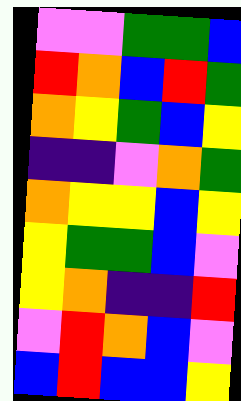[["violet", "violet", "green", "green", "blue"], ["red", "orange", "blue", "red", "green"], ["orange", "yellow", "green", "blue", "yellow"], ["indigo", "indigo", "violet", "orange", "green"], ["orange", "yellow", "yellow", "blue", "yellow"], ["yellow", "green", "green", "blue", "violet"], ["yellow", "orange", "indigo", "indigo", "red"], ["violet", "red", "orange", "blue", "violet"], ["blue", "red", "blue", "blue", "yellow"]]